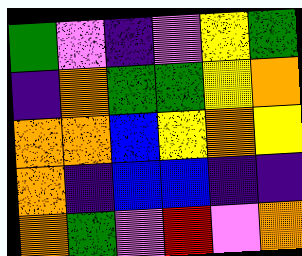[["green", "violet", "indigo", "violet", "yellow", "green"], ["indigo", "orange", "green", "green", "yellow", "orange"], ["orange", "orange", "blue", "yellow", "orange", "yellow"], ["orange", "indigo", "blue", "blue", "indigo", "indigo"], ["orange", "green", "violet", "red", "violet", "orange"]]